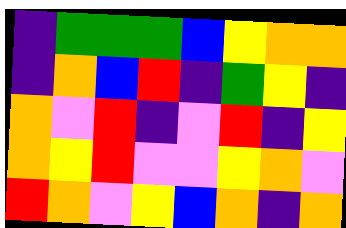[["indigo", "green", "green", "green", "blue", "yellow", "orange", "orange"], ["indigo", "orange", "blue", "red", "indigo", "green", "yellow", "indigo"], ["orange", "violet", "red", "indigo", "violet", "red", "indigo", "yellow"], ["orange", "yellow", "red", "violet", "violet", "yellow", "orange", "violet"], ["red", "orange", "violet", "yellow", "blue", "orange", "indigo", "orange"]]